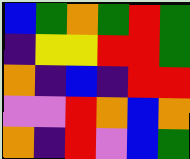[["blue", "green", "orange", "green", "red", "green"], ["indigo", "yellow", "yellow", "red", "red", "green"], ["orange", "indigo", "blue", "indigo", "red", "red"], ["violet", "violet", "red", "orange", "blue", "orange"], ["orange", "indigo", "red", "violet", "blue", "green"]]